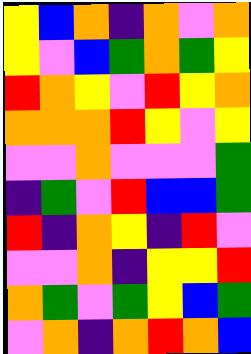[["yellow", "blue", "orange", "indigo", "orange", "violet", "orange"], ["yellow", "violet", "blue", "green", "orange", "green", "yellow"], ["red", "orange", "yellow", "violet", "red", "yellow", "orange"], ["orange", "orange", "orange", "red", "yellow", "violet", "yellow"], ["violet", "violet", "orange", "violet", "violet", "violet", "green"], ["indigo", "green", "violet", "red", "blue", "blue", "green"], ["red", "indigo", "orange", "yellow", "indigo", "red", "violet"], ["violet", "violet", "orange", "indigo", "yellow", "yellow", "red"], ["orange", "green", "violet", "green", "yellow", "blue", "green"], ["violet", "orange", "indigo", "orange", "red", "orange", "blue"]]